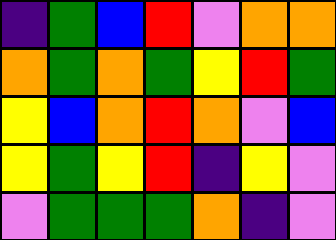[["indigo", "green", "blue", "red", "violet", "orange", "orange"], ["orange", "green", "orange", "green", "yellow", "red", "green"], ["yellow", "blue", "orange", "red", "orange", "violet", "blue"], ["yellow", "green", "yellow", "red", "indigo", "yellow", "violet"], ["violet", "green", "green", "green", "orange", "indigo", "violet"]]